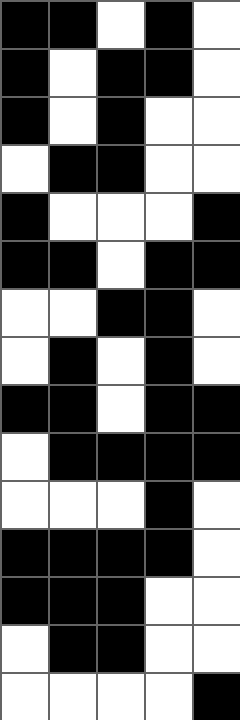[["black", "black", "white", "black", "white"], ["black", "white", "black", "black", "white"], ["black", "white", "black", "white", "white"], ["white", "black", "black", "white", "white"], ["black", "white", "white", "white", "black"], ["black", "black", "white", "black", "black"], ["white", "white", "black", "black", "white"], ["white", "black", "white", "black", "white"], ["black", "black", "white", "black", "black"], ["white", "black", "black", "black", "black"], ["white", "white", "white", "black", "white"], ["black", "black", "black", "black", "white"], ["black", "black", "black", "white", "white"], ["white", "black", "black", "white", "white"], ["white", "white", "white", "white", "black"]]